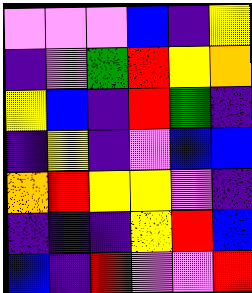[["violet", "violet", "violet", "blue", "indigo", "yellow"], ["indigo", "violet", "green", "red", "yellow", "orange"], ["yellow", "blue", "indigo", "red", "green", "indigo"], ["indigo", "yellow", "indigo", "violet", "blue", "blue"], ["orange", "red", "yellow", "yellow", "violet", "indigo"], ["indigo", "indigo", "indigo", "yellow", "red", "blue"], ["blue", "indigo", "red", "violet", "violet", "red"]]